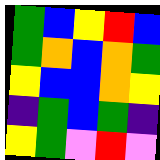[["green", "blue", "yellow", "red", "blue"], ["green", "orange", "blue", "orange", "green"], ["yellow", "blue", "blue", "orange", "yellow"], ["indigo", "green", "blue", "green", "indigo"], ["yellow", "green", "violet", "red", "violet"]]